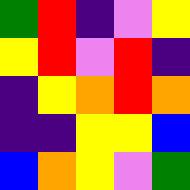[["green", "red", "indigo", "violet", "yellow"], ["yellow", "red", "violet", "red", "indigo"], ["indigo", "yellow", "orange", "red", "orange"], ["indigo", "indigo", "yellow", "yellow", "blue"], ["blue", "orange", "yellow", "violet", "green"]]